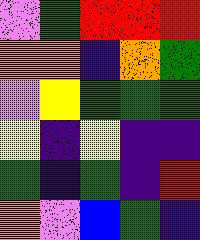[["violet", "green", "red", "red", "red"], ["orange", "orange", "indigo", "orange", "green"], ["violet", "yellow", "green", "green", "green"], ["yellow", "indigo", "yellow", "indigo", "indigo"], ["green", "indigo", "green", "indigo", "red"], ["orange", "violet", "blue", "green", "indigo"]]